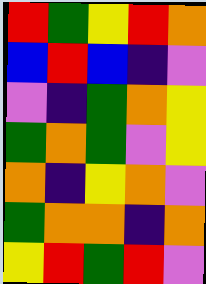[["red", "green", "yellow", "red", "orange"], ["blue", "red", "blue", "indigo", "violet"], ["violet", "indigo", "green", "orange", "yellow"], ["green", "orange", "green", "violet", "yellow"], ["orange", "indigo", "yellow", "orange", "violet"], ["green", "orange", "orange", "indigo", "orange"], ["yellow", "red", "green", "red", "violet"]]